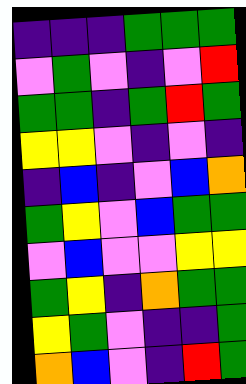[["indigo", "indigo", "indigo", "green", "green", "green"], ["violet", "green", "violet", "indigo", "violet", "red"], ["green", "green", "indigo", "green", "red", "green"], ["yellow", "yellow", "violet", "indigo", "violet", "indigo"], ["indigo", "blue", "indigo", "violet", "blue", "orange"], ["green", "yellow", "violet", "blue", "green", "green"], ["violet", "blue", "violet", "violet", "yellow", "yellow"], ["green", "yellow", "indigo", "orange", "green", "green"], ["yellow", "green", "violet", "indigo", "indigo", "green"], ["orange", "blue", "violet", "indigo", "red", "green"]]